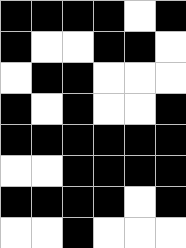[["black", "black", "black", "black", "white", "black"], ["black", "white", "white", "black", "black", "white"], ["white", "black", "black", "white", "white", "white"], ["black", "white", "black", "white", "white", "black"], ["black", "black", "black", "black", "black", "black"], ["white", "white", "black", "black", "black", "black"], ["black", "black", "black", "black", "white", "black"], ["white", "white", "black", "white", "white", "white"]]